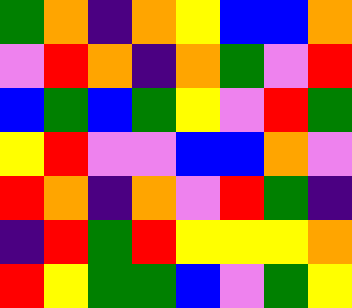[["green", "orange", "indigo", "orange", "yellow", "blue", "blue", "orange"], ["violet", "red", "orange", "indigo", "orange", "green", "violet", "red"], ["blue", "green", "blue", "green", "yellow", "violet", "red", "green"], ["yellow", "red", "violet", "violet", "blue", "blue", "orange", "violet"], ["red", "orange", "indigo", "orange", "violet", "red", "green", "indigo"], ["indigo", "red", "green", "red", "yellow", "yellow", "yellow", "orange"], ["red", "yellow", "green", "green", "blue", "violet", "green", "yellow"]]